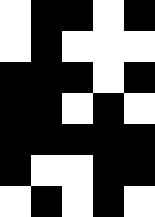[["white", "black", "black", "white", "black"], ["white", "black", "white", "white", "white"], ["black", "black", "black", "white", "black"], ["black", "black", "white", "black", "white"], ["black", "black", "black", "black", "black"], ["black", "white", "white", "black", "black"], ["white", "black", "white", "black", "white"]]